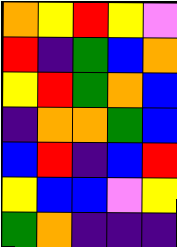[["orange", "yellow", "red", "yellow", "violet"], ["red", "indigo", "green", "blue", "orange"], ["yellow", "red", "green", "orange", "blue"], ["indigo", "orange", "orange", "green", "blue"], ["blue", "red", "indigo", "blue", "red"], ["yellow", "blue", "blue", "violet", "yellow"], ["green", "orange", "indigo", "indigo", "indigo"]]